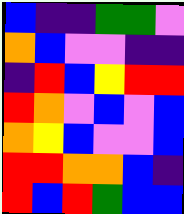[["blue", "indigo", "indigo", "green", "green", "violet"], ["orange", "blue", "violet", "violet", "indigo", "indigo"], ["indigo", "red", "blue", "yellow", "red", "red"], ["red", "orange", "violet", "blue", "violet", "blue"], ["orange", "yellow", "blue", "violet", "violet", "blue"], ["red", "red", "orange", "orange", "blue", "indigo"], ["red", "blue", "red", "green", "blue", "blue"]]